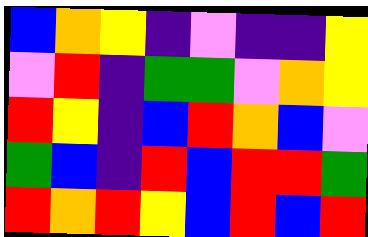[["blue", "orange", "yellow", "indigo", "violet", "indigo", "indigo", "yellow"], ["violet", "red", "indigo", "green", "green", "violet", "orange", "yellow"], ["red", "yellow", "indigo", "blue", "red", "orange", "blue", "violet"], ["green", "blue", "indigo", "red", "blue", "red", "red", "green"], ["red", "orange", "red", "yellow", "blue", "red", "blue", "red"]]